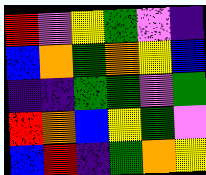[["red", "violet", "yellow", "green", "violet", "indigo"], ["blue", "orange", "green", "orange", "yellow", "blue"], ["indigo", "indigo", "green", "green", "violet", "green"], ["red", "orange", "blue", "yellow", "green", "violet"], ["blue", "red", "indigo", "green", "orange", "yellow"]]